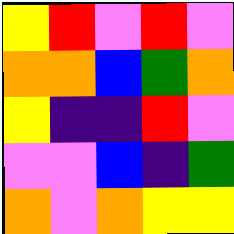[["yellow", "red", "violet", "red", "violet"], ["orange", "orange", "blue", "green", "orange"], ["yellow", "indigo", "indigo", "red", "violet"], ["violet", "violet", "blue", "indigo", "green"], ["orange", "violet", "orange", "yellow", "yellow"]]